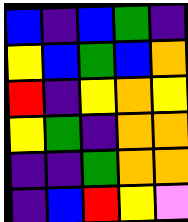[["blue", "indigo", "blue", "green", "indigo"], ["yellow", "blue", "green", "blue", "orange"], ["red", "indigo", "yellow", "orange", "yellow"], ["yellow", "green", "indigo", "orange", "orange"], ["indigo", "indigo", "green", "orange", "orange"], ["indigo", "blue", "red", "yellow", "violet"]]